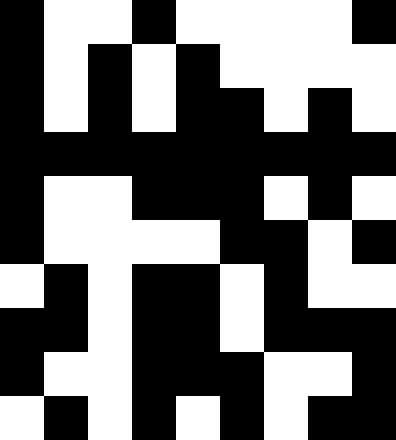[["black", "white", "white", "black", "white", "white", "white", "white", "black"], ["black", "white", "black", "white", "black", "white", "white", "white", "white"], ["black", "white", "black", "white", "black", "black", "white", "black", "white"], ["black", "black", "black", "black", "black", "black", "black", "black", "black"], ["black", "white", "white", "black", "black", "black", "white", "black", "white"], ["black", "white", "white", "white", "white", "black", "black", "white", "black"], ["white", "black", "white", "black", "black", "white", "black", "white", "white"], ["black", "black", "white", "black", "black", "white", "black", "black", "black"], ["black", "white", "white", "black", "black", "black", "white", "white", "black"], ["white", "black", "white", "black", "white", "black", "white", "black", "black"]]